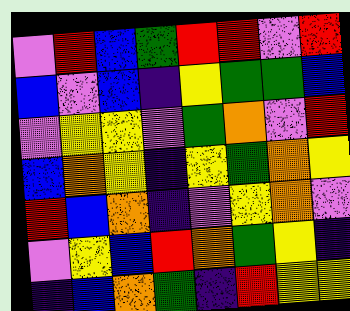[["violet", "red", "blue", "green", "red", "red", "violet", "red"], ["blue", "violet", "blue", "indigo", "yellow", "green", "green", "blue"], ["violet", "yellow", "yellow", "violet", "green", "orange", "violet", "red"], ["blue", "orange", "yellow", "indigo", "yellow", "green", "orange", "yellow"], ["red", "blue", "orange", "indigo", "violet", "yellow", "orange", "violet"], ["violet", "yellow", "blue", "red", "orange", "green", "yellow", "indigo"], ["indigo", "blue", "orange", "green", "indigo", "red", "yellow", "yellow"]]